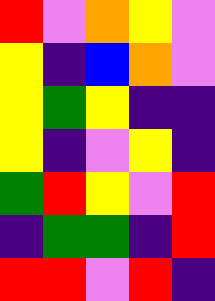[["red", "violet", "orange", "yellow", "violet"], ["yellow", "indigo", "blue", "orange", "violet"], ["yellow", "green", "yellow", "indigo", "indigo"], ["yellow", "indigo", "violet", "yellow", "indigo"], ["green", "red", "yellow", "violet", "red"], ["indigo", "green", "green", "indigo", "red"], ["red", "red", "violet", "red", "indigo"]]